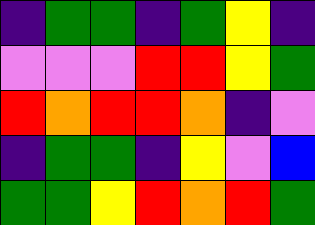[["indigo", "green", "green", "indigo", "green", "yellow", "indigo"], ["violet", "violet", "violet", "red", "red", "yellow", "green"], ["red", "orange", "red", "red", "orange", "indigo", "violet"], ["indigo", "green", "green", "indigo", "yellow", "violet", "blue"], ["green", "green", "yellow", "red", "orange", "red", "green"]]